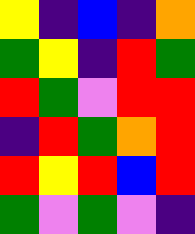[["yellow", "indigo", "blue", "indigo", "orange"], ["green", "yellow", "indigo", "red", "green"], ["red", "green", "violet", "red", "red"], ["indigo", "red", "green", "orange", "red"], ["red", "yellow", "red", "blue", "red"], ["green", "violet", "green", "violet", "indigo"]]